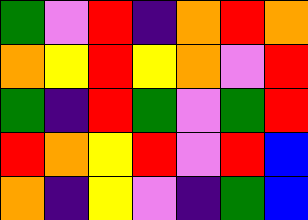[["green", "violet", "red", "indigo", "orange", "red", "orange"], ["orange", "yellow", "red", "yellow", "orange", "violet", "red"], ["green", "indigo", "red", "green", "violet", "green", "red"], ["red", "orange", "yellow", "red", "violet", "red", "blue"], ["orange", "indigo", "yellow", "violet", "indigo", "green", "blue"]]